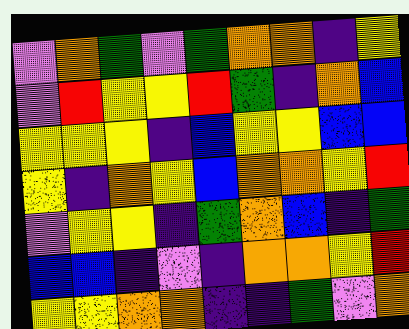[["violet", "orange", "green", "violet", "green", "orange", "orange", "indigo", "yellow"], ["violet", "red", "yellow", "yellow", "red", "green", "indigo", "orange", "blue"], ["yellow", "yellow", "yellow", "indigo", "blue", "yellow", "yellow", "blue", "blue"], ["yellow", "indigo", "orange", "yellow", "blue", "orange", "orange", "yellow", "red"], ["violet", "yellow", "yellow", "indigo", "green", "orange", "blue", "indigo", "green"], ["blue", "blue", "indigo", "violet", "indigo", "orange", "orange", "yellow", "red"], ["yellow", "yellow", "orange", "orange", "indigo", "indigo", "green", "violet", "orange"]]